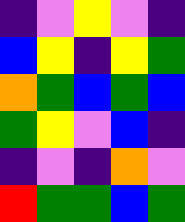[["indigo", "violet", "yellow", "violet", "indigo"], ["blue", "yellow", "indigo", "yellow", "green"], ["orange", "green", "blue", "green", "blue"], ["green", "yellow", "violet", "blue", "indigo"], ["indigo", "violet", "indigo", "orange", "violet"], ["red", "green", "green", "blue", "green"]]